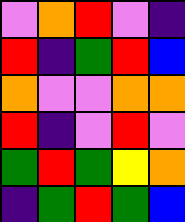[["violet", "orange", "red", "violet", "indigo"], ["red", "indigo", "green", "red", "blue"], ["orange", "violet", "violet", "orange", "orange"], ["red", "indigo", "violet", "red", "violet"], ["green", "red", "green", "yellow", "orange"], ["indigo", "green", "red", "green", "blue"]]